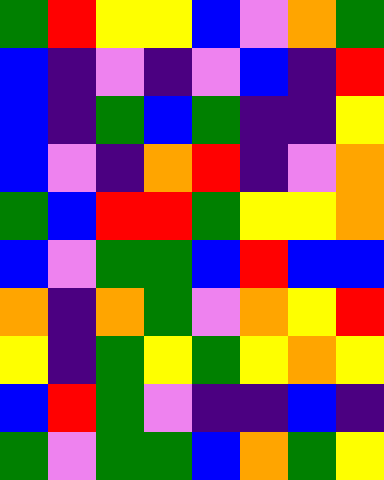[["green", "red", "yellow", "yellow", "blue", "violet", "orange", "green"], ["blue", "indigo", "violet", "indigo", "violet", "blue", "indigo", "red"], ["blue", "indigo", "green", "blue", "green", "indigo", "indigo", "yellow"], ["blue", "violet", "indigo", "orange", "red", "indigo", "violet", "orange"], ["green", "blue", "red", "red", "green", "yellow", "yellow", "orange"], ["blue", "violet", "green", "green", "blue", "red", "blue", "blue"], ["orange", "indigo", "orange", "green", "violet", "orange", "yellow", "red"], ["yellow", "indigo", "green", "yellow", "green", "yellow", "orange", "yellow"], ["blue", "red", "green", "violet", "indigo", "indigo", "blue", "indigo"], ["green", "violet", "green", "green", "blue", "orange", "green", "yellow"]]